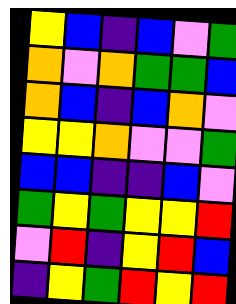[["yellow", "blue", "indigo", "blue", "violet", "green"], ["orange", "violet", "orange", "green", "green", "blue"], ["orange", "blue", "indigo", "blue", "orange", "violet"], ["yellow", "yellow", "orange", "violet", "violet", "green"], ["blue", "blue", "indigo", "indigo", "blue", "violet"], ["green", "yellow", "green", "yellow", "yellow", "red"], ["violet", "red", "indigo", "yellow", "red", "blue"], ["indigo", "yellow", "green", "red", "yellow", "red"]]